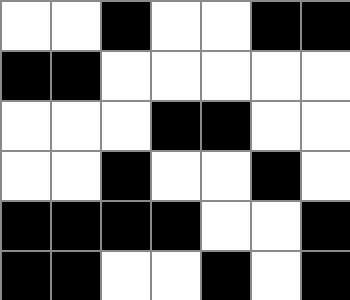[["white", "white", "black", "white", "white", "black", "black"], ["black", "black", "white", "white", "white", "white", "white"], ["white", "white", "white", "black", "black", "white", "white"], ["white", "white", "black", "white", "white", "black", "white"], ["black", "black", "black", "black", "white", "white", "black"], ["black", "black", "white", "white", "black", "white", "black"]]